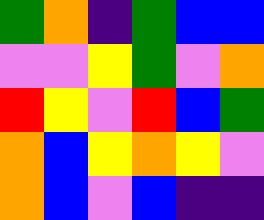[["green", "orange", "indigo", "green", "blue", "blue"], ["violet", "violet", "yellow", "green", "violet", "orange"], ["red", "yellow", "violet", "red", "blue", "green"], ["orange", "blue", "yellow", "orange", "yellow", "violet"], ["orange", "blue", "violet", "blue", "indigo", "indigo"]]